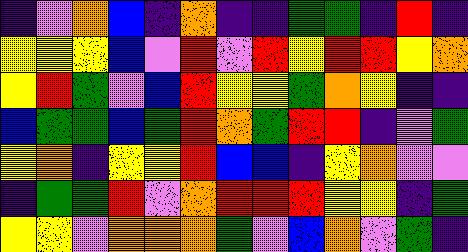[["indigo", "violet", "orange", "blue", "indigo", "orange", "indigo", "indigo", "green", "green", "indigo", "red", "indigo"], ["yellow", "yellow", "yellow", "blue", "violet", "red", "violet", "red", "yellow", "red", "red", "yellow", "orange"], ["yellow", "red", "green", "violet", "blue", "red", "yellow", "yellow", "green", "orange", "yellow", "indigo", "indigo"], ["blue", "green", "green", "blue", "green", "red", "orange", "green", "red", "red", "indigo", "violet", "green"], ["yellow", "orange", "indigo", "yellow", "yellow", "red", "blue", "blue", "indigo", "yellow", "orange", "violet", "violet"], ["indigo", "green", "green", "red", "violet", "orange", "red", "red", "red", "yellow", "yellow", "indigo", "green"], ["yellow", "yellow", "violet", "orange", "orange", "orange", "green", "violet", "blue", "orange", "violet", "green", "indigo"]]